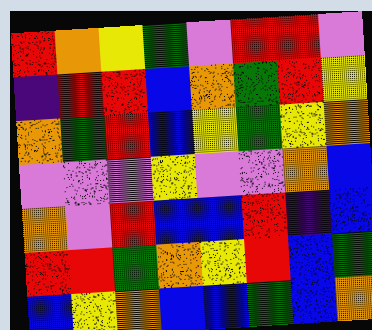[["red", "orange", "yellow", "green", "violet", "red", "red", "violet"], ["indigo", "red", "red", "blue", "orange", "green", "red", "yellow"], ["orange", "green", "red", "blue", "yellow", "green", "yellow", "orange"], ["violet", "violet", "violet", "yellow", "violet", "violet", "orange", "blue"], ["orange", "violet", "red", "blue", "blue", "red", "indigo", "blue"], ["red", "red", "green", "orange", "yellow", "red", "blue", "green"], ["blue", "yellow", "orange", "blue", "blue", "green", "blue", "orange"]]